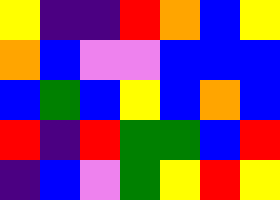[["yellow", "indigo", "indigo", "red", "orange", "blue", "yellow"], ["orange", "blue", "violet", "violet", "blue", "blue", "blue"], ["blue", "green", "blue", "yellow", "blue", "orange", "blue"], ["red", "indigo", "red", "green", "green", "blue", "red"], ["indigo", "blue", "violet", "green", "yellow", "red", "yellow"]]